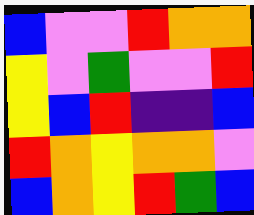[["blue", "violet", "violet", "red", "orange", "orange"], ["yellow", "violet", "green", "violet", "violet", "red"], ["yellow", "blue", "red", "indigo", "indigo", "blue"], ["red", "orange", "yellow", "orange", "orange", "violet"], ["blue", "orange", "yellow", "red", "green", "blue"]]